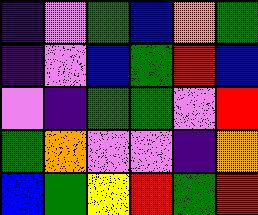[["indigo", "violet", "green", "blue", "orange", "green"], ["indigo", "violet", "blue", "green", "red", "blue"], ["violet", "indigo", "green", "green", "violet", "red"], ["green", "orange", "violet", "violet", "indigo", "orange"], ["blue", "green", "yellow", "red", "green", "red"]]